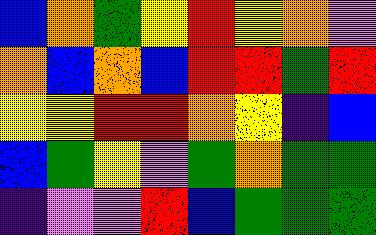[["blue", "orange", "green", "yellow", "red", "yellow", "orange", "violet"], ["orange", "blue", "orange", "blue", "red", "red", "green", "red"], ["yellow", "yellow", "red", "red", "orange", "yellow", "indigo", "blue"], ["blue", "green", "yellow", "violet", "green", "orange", "green", "green"], ["indigo", "violet", "violet", "red", "blue", "green", "green", "green"]]